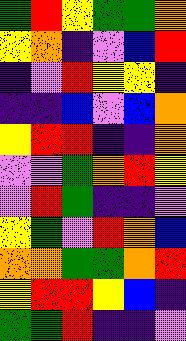[["green", "red", "yellow", "green", "green", "orange"], ["yellow", "orange", "indigo", "violet", "blue", "red"], ["indigo", "violet", "red", "yellow", "yellow", "indigo"], ["indigo", "indigo", "blue", "violet", "blue", "orange"], ["yellow", "red", "red", "indigo", "indigo", "orange"], ["violet", "violet", "green", "orange", "red", "yellow"], ["violet", "red", "green", "indigo", "indigo", "violet"], ["yellow", "green", "violet", "red", "orange", "blue"], ["orange", "orange", "green", "green", "orange", "red"], ["yellow", "red", "red", "yellow", "blue", "indigo"], ["green", "green", "red", "indigo", "indigo", "violet"]]